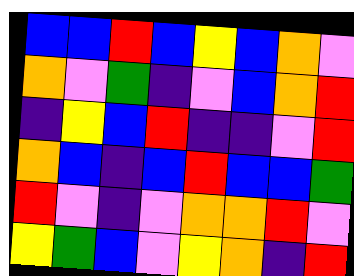[["blue", "blue", "red", "blue", "yellow", "blue", "orange", "violet"], ["orange", "violet", "green", "indigo", "violet", "blue", "orange", "red"], ["indigo", "yellow", "blue", "red", "indigo", "indigo", "violet", "red"], ["orange", "blue", "indigo", "blue", "red", "blue", "blue", "green"], ["red", "violet", "indigo", "violet", "orange", "orange", "red", "violet"], ["yellow", "green", "blue", "violet", "yellow", "orange", "indigo", "red"]]